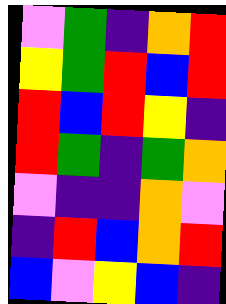[["violet", "green", "indigo", "orange", "red"], ["yellow", "green", "red", "blue", "red"], ["red", "blue", "red", "yellow", "indigo"], ["red", "green", "indigo", "green", "orange"], ["violet", "indigo", "indigo", "orange", "violet"], ["indigo", "red", "blue", "orange", "red"], ["blue", "violet", "yellow", "blue", "indigo"]]